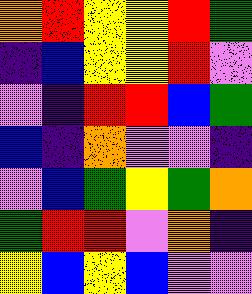[["orange", "red", "yellow", "yellow", "red", "green"], ["indigo", "blue", "yellow", "yellow", "red", "violet"], ["violet", "indigo", "red", "red", "blue", "green"], ["blue", "indigo", "orange", "violet", "violet", "indigo"], ["violet", "blue", "green", "yellow", "green", "orange"], ["green", "red", "red", "violet", "orange", "indigo"], ["yellow", "blue", "yellow", "blue", "violet", "violet"]]